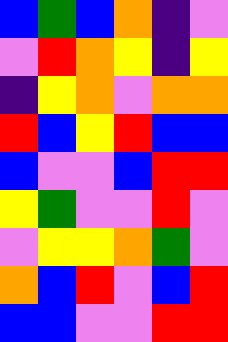[["blue", "green", "blue", "orange", "indigo", "violet"], ["violet", "red", "orange", "yellow", "indigo", "yellow"], ["indigo", "yellow", "orange", "violet", "orange", "orange"], ["red", "blue", "yellow", "red", "blue", "blue"], ["blue", "violet", "violet", "blue", "red", "red"], ["yellow", "green", "violet", "violet", "red", "violet"], ["violet", "yellow", "yellow", "orange", "green", "violet"], ["orange", "blue", "red", "violet", "blue", "red"], ["blue", "blue", "violet", "violet", "red", "red"]]